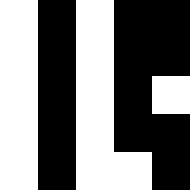[["white", "black", "white", "black", "black"], ["white", "black", "white", "black", "black"], ["white", "black", "white", "black", "white"], ["white", "black", "white", "black", "black"], ["white", "black", "white", "white", "black"]]